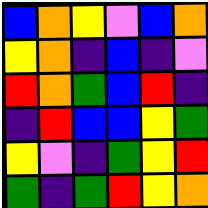[["blue", "orange", "yellow", "violet", "blue", "orange"], ["yellow", "orange", "indigo", "blue", "indigo", "violet"], ["red", "orange", "green", "blue", "red", "indigo"], ["indigo", "red", "blue", "blue", "yellow", "green"], ["yellow", "violet", "indigo", "green", "yellow", "red"], ["green", "indigo", "green", "red", "yellow", "orange"]]